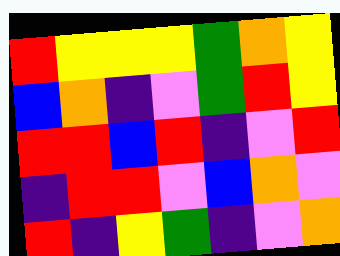[["red", "yellow", "yellow", "yellow", "green", "orange", "yellow"], ["blue", "orange", "indigo", "violet", "green", "red", "yellow"], ["red", "red", "blue", "red", "indigo", "violet", "red"], ["indigo", "red", "red", "violet", "blue", "orange", "violet"], ["red", "indigo", "yellow", "green", "indigo", "violet", "orange"]]